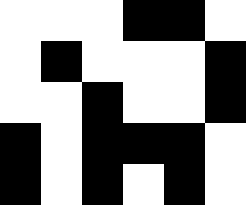[["white", "white", "white", "black", "black", "white"], ["white", "black", "white", "white", "white", "black"], ["white", "white", "black", "white", "white", "black"], ["black", "white", "black", "black", "black", "white"], ["black", "white", "black", "white", "black", "white"]]